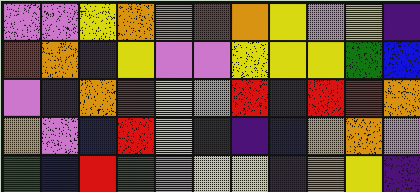[["violet", "violet", "yellow", "orange", "orange", "red", "orange", "yellow", "violet", "yellow", "indigo"], ["red", "orange", "indigo", "yellow", "violet", "violet", "yellow", "yellow", "yellow", "green", "blue"], ["violet", "indigo", "orange", "red", "yellow", "orange", "red", "indigo", "red", "red", "orange"], ["orange", "violet", "blue", "red", "yellow", "indigo", "indigo", "blue", "orange", "orange", "violet"], ["green", "blue", "red", "green", "violet", "yellow", "yellow", "indigo", "orange", "yellow", "indigo"]]